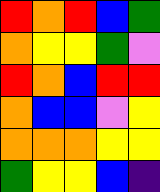[["red", "orange", "red", "blue", "green"], ["orange", "yellow", "yellow", "green", "violet"], ["red", "orange", "blue", "red", "red"], ["orange", "blue", "blue", "violet", "yellow"], ["orange", "orange", "orange", "yellow", "yellow"], ["green", "yellow", "yellow", "blue", "indigo"]]